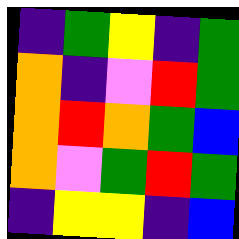[["indigo", "green", "yellow", "indigo", "green"], ["orange", "indigo", "violet", "red", "green"], ["orange", "red", "orange", "green", "blue"], ["orange", "violet", "green", "red", "green"], ["indigo", "yellow", "yellow", "indigo", "blue"]]